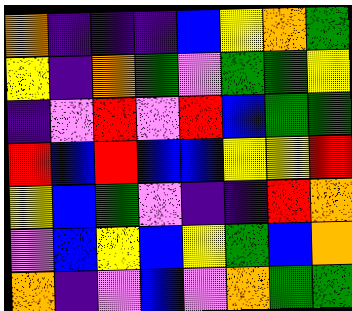[["orange", "indigo", "indigo", "indigo", "blue", "yellow", "orange", "green"], ["yellow", "indigo", "orange", "green", "violet", "green", "green", "yellow"], ["indigo", "violet", "red", "violet", "red", "blue", "green", "green"], ["red", "blue", "red", "blue", "blue", "yellow", "yellow", "red"], ["yellow", "blue", "green", "violet", "indigo", "indigo", "red", "orange"], ["violet", "blue", "yellow", "blue", "yellow", "green", "blue", "orange"], ["orange", "indigo", "violet", "blue", "violet", "orange", "green", "green"]]